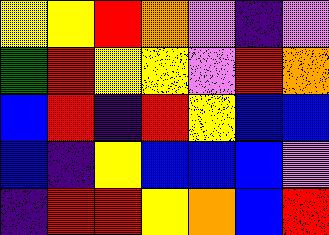[["yellow", "yellow", "red", "orange", "violet", "indigo", "violet"], ["green", "red", "yellow", "yellow", "violet", "red", "orange"], ["blue", "red", "indigo", "red", "yellow", "blue", "blue"], ["blue", "indigo", "yellow", "blue", "blue", "blue", "violet"], ["indigo", "red", "red", "yellow", "orange", "blue", "red"]]